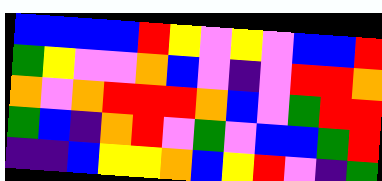[["blue", "blue", "blue", "blue", "red", "yellow", "violet", "yellow", "violet", "blue", "blue", "red"], ["green", "yellow", "violet", "violet", "orange", "blue", "violet", "indigo", "violet", "red", "red", "orange"], ["orange", "violet", "orange", "red", "red", "red", "orange", "blue", "violet", "green", "red", "red"], ["green", "blue", "indigo", "orange", "red", "violet", "green", "violet", "blue", "blue", "green", "red"], ["indigo", "indigo", "blue", "yellow", "yellow", "orange", "blue", "yellow", "red", "violet", "indigo", "green"]]